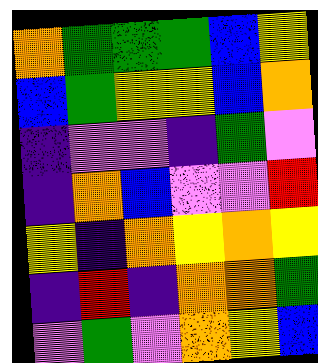[["orange", "green", "green", "green", "blue", "yellow"], ["blue", "green", "yellow", "yellow", "blue", "orange"], ["indigo", "violet", "violet", "indigo", "green", "violet"], ["indigo", "orange", "blue", "violet", "violet", "red"], ["yellow", "indigo", "orange", "yellow", "orange", "yellow"], ["indigo", "red", "indigo", "orange", "orange", "green"], ["violet", "green", "violet", "orange", "yellow", "blue"]]